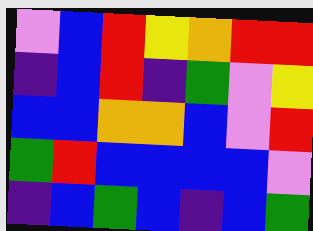[["violet", "blue", "red", "yellow", "orange", "red", "red"], ["indigo", "blue", "red", "indigo", "green", "violet", "yellow"], ["blue", "blue", "orange", "orange", "blue", "violet", "red"], ["green", "red", "blue", "blue", "blue", "blue", "violet"], ["indigo", "blue", "green", "blue", "indigo", "blue", "green"]]